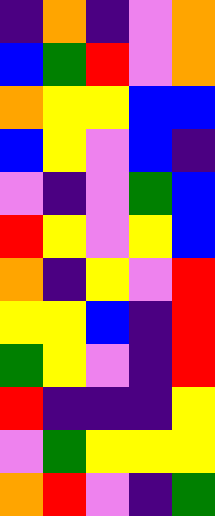[["indigo", "orange", "indigo", "violet", "orange"], ["blue", "green", "red", "violet", "orange"], ["orange", "yellow", "yellow", "blue", "blue"], ["blue", "yellow", "violet", "blue", "indigo"], ["violet", "indigo", "violet", "green", "blue"], ["red", "yellow", "violet", "yellow", "blue"], ["orange", "indigo", "yellow", "violet", "red"], ["yellow", "yellow", "blue", "indigo", "red"], ["green", "yellow", "violet", "indigo", "red"], ["red", "indigo", "indigo", "indigo", "yellow"], ["violet", "green", "yellow", "yellow", "yellow"], ["orange", "red", "violet", "indigo", "green"]]